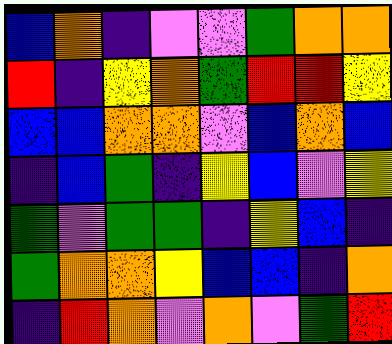[["blue", "orange", "indigo", "violet", "violet", "green", "orange", "orange"], ["red", "indigo", "yellow", "orange", "green", "red", "red", "yellow"], ["blue", "blue", "orange", "orange", "violet", "blue", "orange", "blue"], ["indigo", "blue", "green", "indigo", "yellow", "blue", "violet", "yellow"], ["green", "violet", "green", "green", "indigo", "yellow", "blue", "indigo"], ["green", "orange", "orange", "yellow", "blue", "blue", "indigo", "orange"], ["indigo", "red", "orange", "violet", "orange", "violet", "green", "red"]]